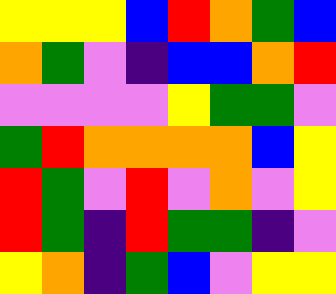[["yellow", "yellow", "yellow", "blue", "red", "orange", "green", "blue"], ["orange", "green", "violet", "indigo", "blue", "blue", "orange", "red"], ["violet", "violet", "violet", "violet", "yellow", "green", "green", "violet"], ["green", "red", "orange", "orange", "orange", "orange", "blue", "yellow"], ["red", "green", "violet", "red", "violet", "orange", "violet", "yellow"], ["red", "green", "indigo", "red", "green", "green", "indigo", "violet"], ["yellow", "orange", "indigo", "green", "blue", "violet", "yellow", "yellow"]]